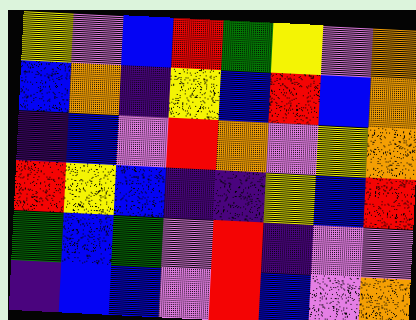[["yellow", "violet", "blue", "red", "green", "yellow", "violet", "orange"], ["blue", "orange", "indigo", "yellow", "blue", "red", "blue", "orange"], ["indigo", "blue", "violet", "red", "orange", "violet", "yellow", "orange"], ["red", "yellow", "blue", "indigo", "indigo", "yellow", "blue", "red"], ["green", "blue", "green", "violet", "red", "indigo", "violet", "violet"], ["indigo", "blue", "blue", "violet", "red", "blue", "violet", "orange"]]